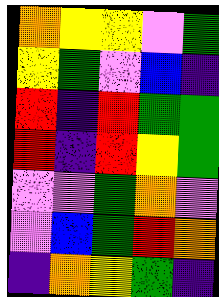[["orange", "yellow", "yellow", "violet", "green"], ["yellow", "green", "violet", "blue", "indigo"], ["red", "indigo", "red", "green", "green"], ["red", "indigo", "red", "yellow", "green"], ["violet", "violet", "green", "orange", "violet"], ["violet", "blue", "green", "red", "orange"], ["indigo", "orange", "yellow", "green", "indigo"]]